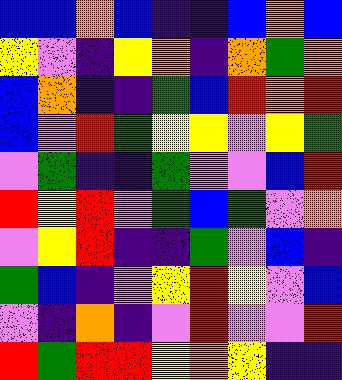[["blue", "blue", "orange", "blue", "indigo", "indigo", "blue", "orange", "blue"], ["yellow", "violet", "indigo", "yellow", "orange", "indigo", "orange", "green", "orange"], ["blue", "orange", "indigo", "indigo", "green", "blue", "red", "orange", "red"], ["blue", "violet", "red", "green", "yellow", "yellow", "violet", "yellow", "green"], ["violet", "green", "indigo", "indigo", "green", "violet", "violet", "blue", "red"], ["red", "yellow", "red", "violet", "green", "blue", "green", "violet", "orange"], ["violet", "yellow", "red", "indigo", "indigo", "green", "violet", "blue", "indigo"], ["green", "blue", "indigo", "violet", "yellow", "red", "yellow", "violet", "blue"], ["violet", "indigo", "orange", "indigo", "violet", "red", "violet", "violet", "red"], ["red", "green", "red", "red", "yellow", "orange", "yellow", "indigo", "indigo"]]